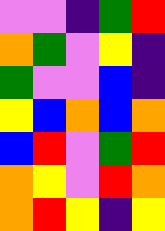[["violet", "violet", "indigo", "green", "red"], ["orange", "green", "violet", "yellow", "indigo"], ["green", "violet", "violet", "blue", "indigo"], ["yellow", "blue", "orange", "blue", "orange"], ["blue", "red", "violet", "green", "red"], ["orange", "yellow", "violet", "red", "orange"], ["orange", "red", "yellow", "indigo", "yellow"]]